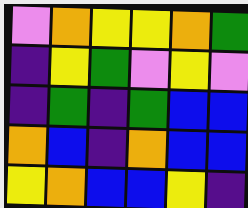[["violet", "orange", "yellow", "yellow", "orange", "green"], ["indigo", "yellow", "green", "violet", "yellow", "violet"], ["indigo", "green", "indigo", "green", "blue", "blue"], ["orange", "blue", "indigo", "orange", "blue", "blue"], ["yellow", "orange", "blue", "blue", "yellow", "indigo"]]